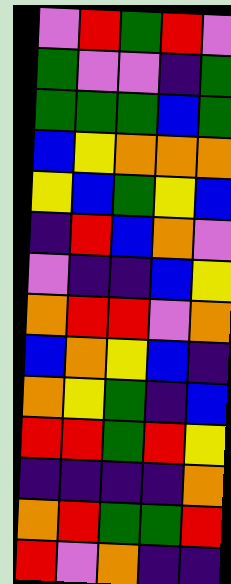[["violet", "red", "green", "red", "violet"], ["green", "violet", "violet", "indigo", "green"], ["green", "green", "green", "blue", "green"], ["blue", "yellow", "orange", "orange", "orange"], ["yellow", "blue", "green", "yellow", "blue"], ["indigo", "red", "blue", "orange", "violet"], ["violet", "indigo", "indigo", "blue", "yellow"], ["orange", "red", "red", "violet", "orange"], ["blue", "orange", "yellow", "blue", "indigo"], ["orange", "yellow", "green", "indigo", "blue"], ["red", "red", "green", "red", "yellow"], ["indigo", "indigo", "indigo", "indigo", "orange"], ["orange", "red", "green", "green", "red"], ["red", "violet", "orange", "indigo", "indigo"]]